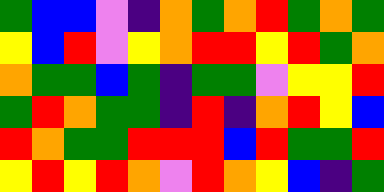[["green", "blue", "blue", "violet", "indigo", "orange", "green", "orange", "red", "green", "orange", "green"], ["yellow", "blue", "red", "violet", "yellow", "orange", "red", "red", "yellow", "red", "green", "orange"], ["orange", "green", "green", "blue", "green", "indigo", "green", "green", "violet", "yellow", "yellow", "red"], ["green", "red", "orange", "green", "green", "indigo", "red", "indigo", "orange", "red", "yellow", "blue"], ["red", "orange", "green", "green", "red", "red", "red", "blue", "red", "green", "green", "red"], ["yellow", "red", "yellow", "red", "orange", "violet", "red", "orange", "yellow", "blue", "indigo", "green"]]